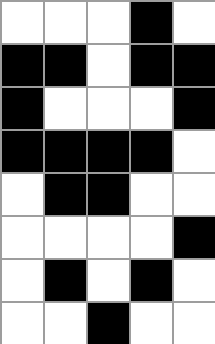[["white", "white", "white", "black", "white"], ["black", "black", "white", "black", "black"], ["black", "white", "white", "white", "black"], ["black", "black", "black", "black", "white"], ["white", "black", "black", "white", "white"], ["white", "white", "white", "white", "black"], ["white", "black", "white", "black", "white"], ["white", "white", "black", "white", "white"]]